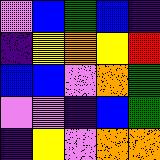[["violet", "blue", "green", "blue", "indigo"], ["indigo", "yellow", "orange", "yellow", "red"], ["blue", "blue", "violet", "orange", "green"], ["violet", "violet", "indigo", "blue", "green"], ["indigo", "yellow", "violet", "orange", "orange"]]